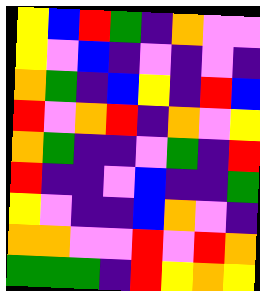[["yellow", "blue", "red", "green", "indigo", "orange", "violet", "violet"], ["yellow", "violet", "blue", "indigo", "violet", "indigo", "violet", "indigo"], ["orange", "green", "indigo", "blue", "yellow", "indigo", "red", "blue"], ["red", "violet", "orange", "red", "indigo", "orange", "violet", "yellow"], ["orange", "green", "indigo", "indigo", "violet", "green", "indigo", "red"], ["red", "indigo", "indigo", "violet", "blue", "indigo", "indigo", "green"], ["yellow", "violet", "indigo", "indigo", "blue", "orange", "violet", "indigo"], ["orange", "orange", "violet", "violet", "red", "violet", "red", "orange"], ["green", "green", "green", "indigo", "red", "yellow", "orange", "yellow"]]